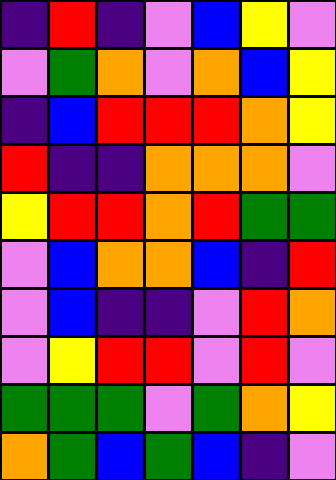[["indigo", "red", "indigo", "violet", "blue", "yellow", "violet"], ["violet", "green", "orange", "violet", "orange", "blue", "yellow"], ["indigo", "blue", "red", "red", "red", "orange", "yellow"], ["red", "indigo", "indigo", "orange", "orange", "orange", "violet"], ["yellow", "red", "red", "orange", "red", "green", "green"], ["violet", "blue", "orange", "orange", "blue", "indigo", "red"], ["violet", "blue", "indigo", "indigo", "violet", "red", "orange"], ["violet", "yellow", "red", "red", "violet", "red", "violet"], ["green", "green", "green", "violet", "green", "orange", "yellow"], ["orange", "green", "blue", "green", "blue", "indigo", "violet"]]